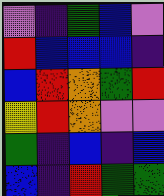[["violet", "indigo", "green", "blue", "violet"], ["red", "blue", "blue", "blue", "indigo"], ["blue", "red", "orange", "green", "red"], ["yellow", "red", "orange", "violet", "violet"], ["green", "indigo", "blue", "indigo", "blue"], ["blue", "indigo", "red", "green", "green"]]